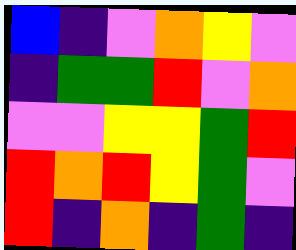[["blue", "indigo", "violet", "orange", "yellow", "violet"], ["indigo", "green", "green", "red", "violet", "orange"], ["violet", "violet", "yellow", "yellow", "green", "red"], ["red", "orange", "red", "yellow", "green", "violet"], ["red", "indigo", "orange", "indigo", "green", "indigo"]]